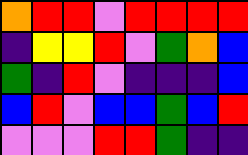[["orange", "red", "red", "violet", "red", "red", "red", "red"], ["indigo", "yellow", "yellow", "red", "violet", "green", "orange", "blue"], ["green", "indigo", "red", "violet", "indigo", "indigo", "indigo", "blue"], ["blue", "red", "violet", "blue", "blue", "green", "blue", "red"], ["violet", "violet", "violet", "red", "red", "green", "indigo", "indigo"]]